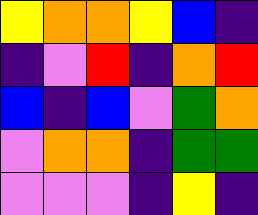[["yellow", "orange", "orange", "yellow", "blue", "indigo"], ["indigo", "violet", "red", "indigo", "orange", "red"], ["blue", "indigo", "blue", "violet", "green", "orange"], ["violet", "orange", "orange", "indigo", "green", "green"], ["violet", "violet", "violet", "indigo", "yellow", "indigo"]]